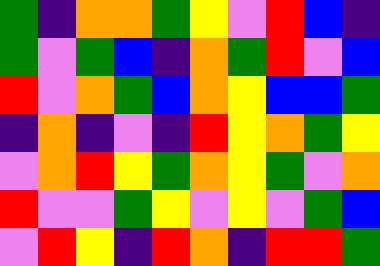[["green", "indigo", "orange", "orange", "green", "yellow", "violet", "red", "blue", "indigo"], ["green", "violet", "green", "blue", "indigo", "orange", "green", "red", "violet", "blue"], ["red", "violet", "orange", "green", "blue", "orange", "yellow", "blue", "blue", "green"], ["indigo", "orange", "indigo", "violet", "indigo", "red", "yellow", "orange", "green", "yellow"], ["violet", "orange", "red", "yellow", "green", "orange", "yellow", "green", "violet", "orange"], ["red", "violet", "violet", "green", "yellow", "violet", "yellow", "violet", "green", "blue"], ["violet", "red", "yellow", "indigo", "red", "orange", "indigo", "red", "red", "green"]]